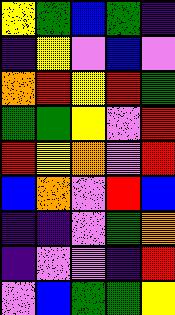[["yellow", "green", "blue", "green", "indigo"], ["indigo", "yellow", "violet", "blue", "violet"], ["orange", "red", "yellow", "red", "green"], ["green", "green", "yellow", "violet", "red"], ["red", "yellow", "orange", "violet", "red"], ["blue", "orange", "violet", "red", "blue"], ["indigo", "indigo", "violet", "green", "orange"], ["indigo", "violet", "violet", "indigo", "red"], ["violet", "blue", "green", "green", "yellow"]]